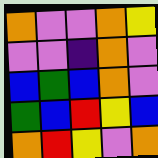[["orange", "violet", "violet", "orange", "yellow"], ["violet", "violet", "indigo", "orange", "violet"], ["blue", "green", "blue", "orange", "violet"], ["green", "blue", "red", "yellow", "blue"], ["orange", "red", "yellow", "violet", "orange"]]